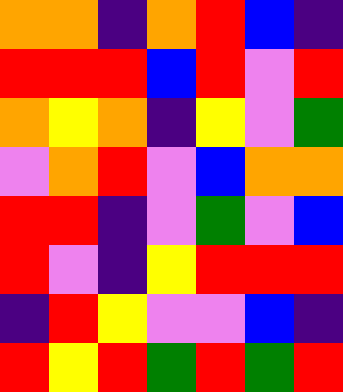[["orange", "orange", "indigo", "orange", "red", "blue", "indigo"], ["red", "red", "red", "blue", "red", "violet", "red"], ["orange", "yellow", "orange", "indigo", "yellow", "violet", "green"], ["violet", "orange", "red", "violet", "blue", "orange", "orange"], ["red", "red", "indigo", "violet", "green", "violet", "blue"], ["red", "violet", "indigo", "yellow", "red", "red", "red"], ["indigo", "red", "yellow", "violet", "violet", "blue", "indigo"], ["red", "yellow", "red", "green", "red", "green", "red"]]